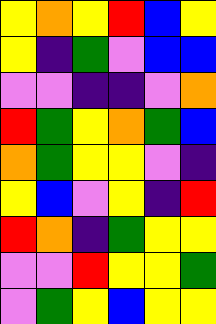[["yellow", "orange", "yellow", "red", "blue", "yellow"], ["yellow", "indigo", "green", "violet", "blue", "blue"], ["violet", "violet", "indigo", "indigo", "violet", "orange"], ["red", "green", "yellow", "orange", "green", "blue"], ["orange", "green", "yellow", "yellow", "violet", "indigo"], ["yellow", "blue", "violet", "yellow", "indigo", "red"], ["red", "orange", "indigo", "green", "yellow", "yellow"], ["violet", "violet", "red", "yellow", "yellow", "green"], ["violet", "green", "yellow", "blue", "yellow", "yellow"]]